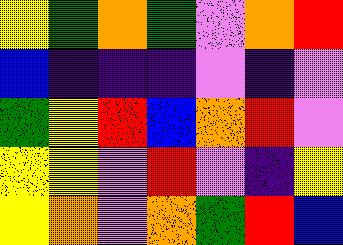[["yellow", "green", "orange", "green", "violet", "orange", "red"], ["blue", "indigo", "indigo", "indigo", "violet", "indigo", "violet"], ["green", "yellow", "red", "blue", "orange", "red", "violet"], ["yellow", "yellow", "violet", "red", "violet", "indigo", "yellow"], ["yellow", "orange", "violet", "orange", "green", "red", "blue"]]